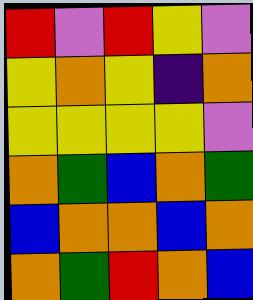[["red", "violet", "red", "yellow", "violet"], ["yellow", "orange", "yellow", "indigo", "orange"], ["yellow", "yellow", "yellow", "yellow", "violet"], ["orange", "green", "blue", "orange", "green"], ["blue", "orange", "orange", "blue", "orange"], ["orange", "green", "red", "orange", "blue"]]